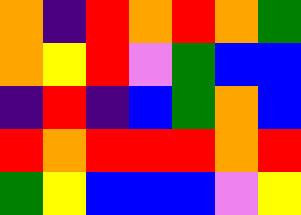[["orange", "indigo", "red", "orange", "red", "orange", "green"], ["orange", "yellow", "red", "violet", "green", "blue", "blue"], ["indigo", "red", "indigo", "blue", "green", "orange", "blue"], ["red", "orange", "red", "red", "red", "orange", "red"], ["green", "yellow", "blue", "blue", "blue", "violet", "yellow"]]